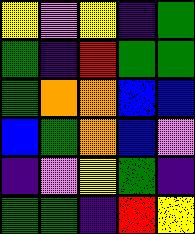[["yellow", "violet", "yellow", "indigo", "green"], ["green", "indigo", "red", "green", "green"], ["green", "orange", "orange", "blue", "blue"], ["blue", "green", "orange", "blue", "violet"], ["indigo", "violet", "yellow", "green", "indigo"], ["green", "green", "indigo", "red", "yellow"]]